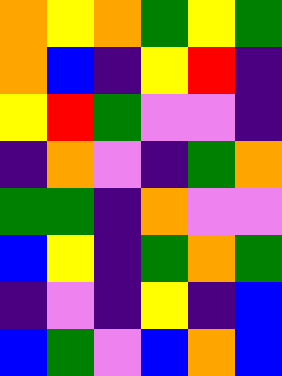[["orange", "yellow", "orange", "green", "yellow", "green"], ["orange", "blue", "indigo", "yellow", "red", "indigo"], ["yellow", "red", "green", "violet", "violet", "indigo"], ["indigo", "orange", "violet", "indigo", "green", "orange"], ["green", "green", "indigo", "orange", "violet", "violet"], ["blue", "yellow", "indigo", "green", "orange", "green"], ["indigo", "violet", "indigo", "yellow", "indigo", "blue"], ["blue", "green", "violet", "blue", "orange", "blue"]]